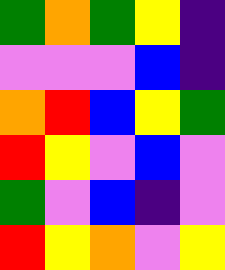[["green", "orange", "green", "yellow", "indigo"], ["violet", "violet", "violet", "blue", "indigo"], ["orange", "red", "blue", "yellow", "green"], ["red", "yellow", "violet", "blue", "violet"], ["green", "violet", "blue", "indigo", "violet"], ["red", "yellow", "orange", "violet", "yellow"]]